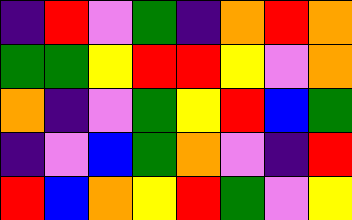[["indigo", "red", "violet", "green", "indigo", "orange", "red", "orange"], ["green", "green", "yellow", "red", "red", "yellow", "violet", "orange"], ["orange", "indigo", "violet", "green", "yellow", "red", "blue", "green"], ["indigo", "violet", "blue", "green", "orange", "violet", "indigo", "red"], ["red", "blue", "orange", "yellow", "red", "green", "violet", "yellow"]]